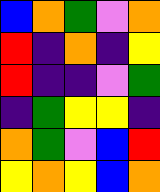[["blue", "orange", "green", "violet", "orange"], ["red", "indigo", "orange", "indigo", "yellow"], ["red", "indigo", "indigo", "violet", "green"], ["indigo", "green", "yellow", "yellow", "indigo"], ["orange", "green", "violet", "blue", "red"], ["yellow", "orange", "yellow", "blue", "orange"]]